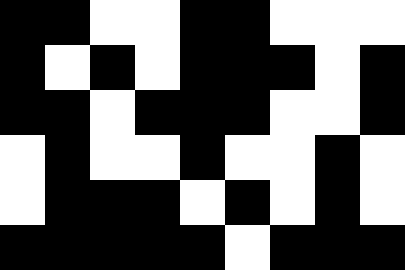[["black", "black", "white", "white", "black", "black", "white", "white", "white"], ["black", "white", "black", "white", "black", "black", "black", "white", "black"], ["black", "black", "white", "black", "black", "black", "white", "white", "black"], ["white", "black", "white", "white", "black", "white", "white", "black", "white"], ["white", "black", "black", "black", "white", "black", "white", "black", "white"], ["black", "black", "black", "black", "black", "white", "black", "black", "black"]]